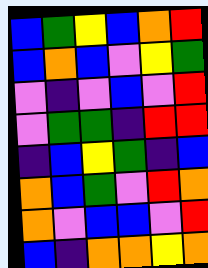[["blue", "green", "yellow", "blue", "orange", "red"], ["blue", "orange", "blue", "violet", "yellow", "green"], ["violet", "indigo", "violet", "blue", "violet", "red"], ["violet", "green", "green", "indigo", "red", "red"], ["indigo", "blue", "yellow", "green", "indigo", "blue"], ["orange", "blue", "green", "violet", "red", "orange"], ["orange", "violet", "blue", "blue", "violet", "red"], ["blue", "indigo", "orange", "orange", "yellow", "orange"]]